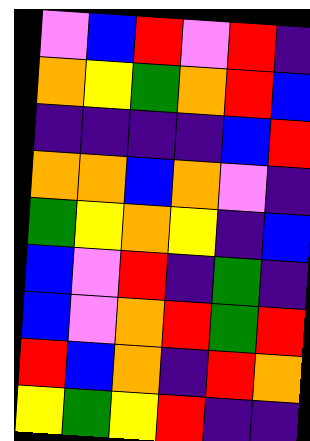[["violet", "blue", "red", "violet", "red", "indigo"], ["orange", "yellow", "green", "orange", "red", "blue"], ["indigo", "indigo", "indigo", "indigo", "blue", "red"], ["orange", "orange", "blue", "orange", "violet", "indigo"], ["green", "yellow", "orange", "yellow", "indigo", "blue"], ["blue", "violet", "red", "indigo", "green", "indigo"], ["blue", "violet", "orange", "red", "green", "red"], ["red", "blue", "orange", "indigo", "red", "orange"], ["yellow", "green", "yellow", "red", "indigo", "indigo"]]